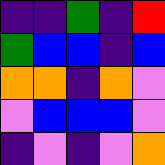[["indigo", "indigo", "green", "indigo", "red"], ["green", "blue", "blue", "indigo", "blue"], ["orange", "orange", "indigo", "orange", "violet"], ["violet", "blue", "blue", "blue", "violet"], ["indigo", "violet", "indigo", "violet", "orange"]]